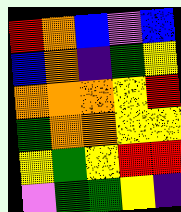[["red", "orange", "blue", "violet", "blue"], ["blue", "orange", "indigo", "green", "yellow"], ["orange", "orange", "orange", "yellow", "red"], ["green", "orange", "orange", "yellow", "yellow"], ["yellow", "green", "yellow", "red", "red"], ["violet", "green", "green", "yellow", "indigo"]]